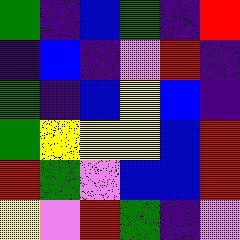[["green", "indigo", "blue", "green", "indigo", "red"], ["indigo", "blue", "indigo", "violet", "red", "indigo"], ["green", "indigo", "blue", "yellow", "blue", "indigo"], ["green", "yellow", "yellow", "yellow", "blue", "red"], ["red", "green", "violet", "blue", "blue", "red"], ["yellow", "violet", "red", "green", "indigo", "violet"]]